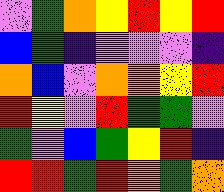[["violet", "green", "orange", "yellow", "red", "yellow", "red"], ["blue", "green", "indigo", "violet", "violet", "violet", "indigo"], ["orange", "blue", "violet", "orange", "orange", "yellow", "red"], ["red", "yellow", "violet", "red", "green", "green", "violet"], ["green", "violet", "blue", "green", "yellow", "red", "indigo"], ["red", "red", "green", "red", "orange", "green", "orange"]]